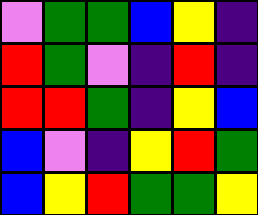[["violet", "green", "green", "blue", "yellow", "indigo"], ["red", "green", "violet", "indigo", "red", "indigo"], ["red", "red", "green", "indigo", "yellow", "blue"], ["blue", "violet", "indigo", "yellow", "red", "green"], ["blue", "yellow", "red", "green", "green", "yellow"]]